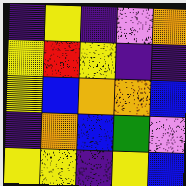[["indigo", "yellow", "indigo", "violet", "orange"], ["yellow", "red", "yellow", "indigo", "indigo"], ["yellow", "blue", "orange", "orange", "blue"], ["indigo", "orange", "blue", "green", "violet"], ["yellow", "yellow", "indigo", "yellow", "blue"]]